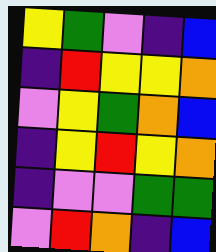[["yellow", "green", "violet", "indigo", "blue"], ["indigo", "red", "yellow", "yellow", "orange"], ["violet", "yellow", "green", "orange", "blue"], ["indigo", "yellow", "red", "yellow", "orange"], ["indigo", "violet", "violet", "green", "green"], ["violet", "red", "orange", "indigo", "blue"]]